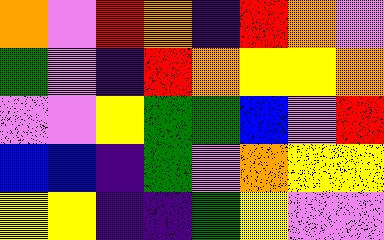[["orange", "violet", "red", "orange", "indigo", "red", "orange", "violet"], ["green", "violet", "indigo", "red", "orange", "yellow", "yellow", "orange"], ["violet", "violet", "yellow", "green", "green", "blue", "violet", "red"], ["blue", "blue", "indigo", "green", "violet", "orange", "yellow", "yellow"], ["yellow", "yellow", "indigo", "indigo", "green", "yellow", "violet", "violet"]]